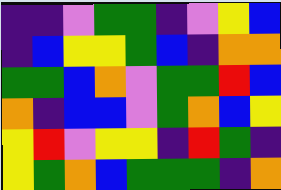[["indigo", "indigo", "violet", "green", "green", "indigo", "violet", "yellow", "blue"], ["indigo", "blue", "yellow", "yellow", "green", "blue", "indigo", "orange", "orange"], ["green", "green", "blue", "orange", "violet", "green", "green", "red", "blue"], ["orange", "indigo", "blue", "blue", "violet", "green", "orange", "blue", "yellow"], ["yellow", "red", "violet", "yellow", "yellow", "indigo", "red", "green", "indigo"], ["yellow", "green", "orange", "blue", "green", "green", "green", "indigo", "orange"]]